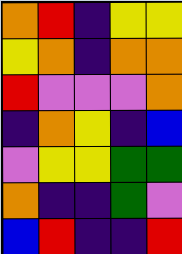[["orange", "red", "indigo", "yellow", "yellow"], ["yellow", "orange", "indigo", "orange", "orange"], ["red", "violet", "violet", "violet", "orange"], ["indigo", "orange", "yellow", "indigo", "blue"], ["violet", "yellow", "yellow", "green", "green"], ["orange", "indigo", "indigo", "green", "violet"], ["blue", "red", "indigo", "indigo", "red"]]